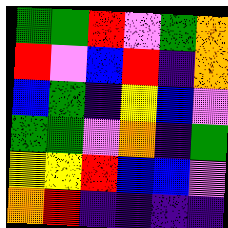[["green", "green", "red", "violet", "green", "orange"], ["red", "violet", "blue", "red", "indigo", "orange"], ["blue", "green", "indigo", "yellow", "blue", "violet"], ["green", "green", "violet", "orange", "indigo", "green"], ["yellow", "yellow", "red", "blue", "blue", "violet"], ["orange", "red", "indigo", "indigo", "indigo", "indigo"]]